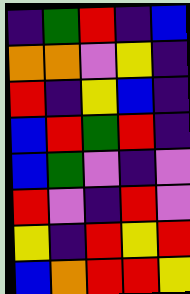[["indigo", "green", "red", "indigo", "blue"], ["orange", "orange", "violet", "yellow", "indigo"], ["red", "indigo", "yellow", "blue", "indigo"], ["blue", "red", "green", "red", "indigo"], ["blue", "green", "violet", "indigo", "violet"], ["red", "violet", "indigo", "red", "violet"], ["yellow", "indigo", "red", "yellow", "red"], ["blue", "orange", "red", "red", "yellow"]]